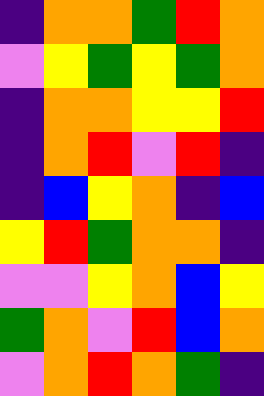[["indigo", "orange", "orange", "green", "red", "orange"], ["violet", "yellow", "green", "yellow", "green", "orange"], ["indigo", "orange", "orange", "yellow", "yellow", "red"], ["indigo", "orange", "red", "violet", "red", "indigo"], ["indigo", "blue", "yellow", "orange", "indigo", "blue"], ["yellow", "red", "green", "orange", "orange", "indigo"], ["violet", "violet", "yellow", "orange", "blue", "yellow"], ["green", "orange", "violet", "red", "blue", "orange"], ["violet", "orange", "red", "orange", "green", "indigo"]]